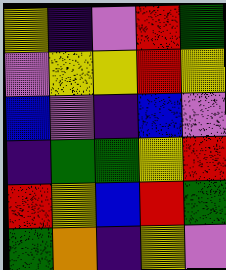[["yellow", "indigo", "violet", "red", "green"], ["violet", "yellow", "yellow", "red", "yellow"], ["blue", "violet", "indigo", "blue", "violet"], ["indigo", "green", "green", "yellow", "red"], ["red", "yellow", "blue", "red", "green"], ["green", "orange", "indigo", "yellow", "violet"]]